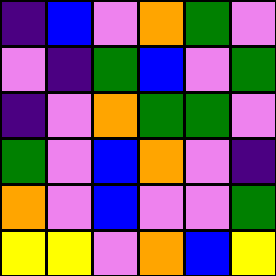[["indigo", "blue", "violet", "orange", "green", "violet"], ["violet", "indigo", "green", "blue", "violet", "green"], ["indigo", "violet", "orange", "green", "green", "violet"], ["green", "violet", "blue", "orange", "violet", "indigo"], ["orange", "violet", "blue", "violet", "violet", "green"], ["yellow", "yellow", "violet", "orange", "blue", "yellow"]]